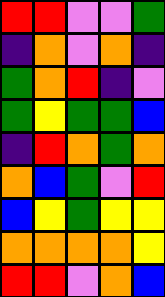[["red", "red", "violet", "violet", "green"], ["indigo", "orange", "violet", "orange", "indigo"], ["green", "orange", "red", "indigo", "violet"], ["green", "yellow", "green", "green", "blue"], ["indigo", "red", "orange", "green", "orange"], ["orange", "blue", "green", "violet", "red"], ["blue", "yellow", "green", "yellow", "yellow"], ["orange", "orange", "orange", "orange", "yellow"], ["red", "red", "violet", "orange", "blue"]]